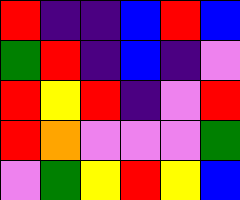[["red", "indigo", "indigo", "blue", "red", "blue"], ["green", "red", "indigo", "blue", "indigo", "violet"], ["red", "yellow", "red", "indigo", "violet", "red"], ["red", "orange", "violet", "violet", "violet", "green"], ["violet", "green", "yellow", "red", "yellow", "blue"]]